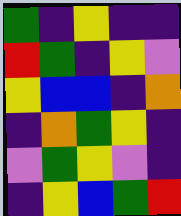[["green", "indigo", "yellow", "indigo", "indigo"], ["red", "green", "indigo", "yellow", "violet"], ["yellow", "blue", "blue", "indigo", "orange"], ["indigo", "orange", "green", "yellow", "indigo"], ["violet", "green", "yellow", "violet", "indigo"], ["indigo", "yellow", "blue", "green", "red"]]